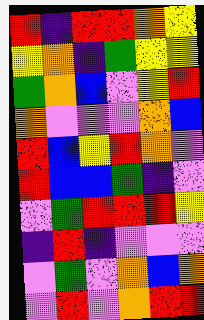[["red", "indigo", "red", "red", "orange", "yellow"], ["yellow", "orange", "indigo", "green", "yellow", "yellow"], ["green", "orange", "blue", "violet", "yellow", "red"], ["orange", "violet", "violet", "violet", "orange", "blue"], ["red", "blue", "yellow", "red", "orange", "violet"], ["red", "blue", "blue", "green", "indigo", "violet"], ["violet", "green", "red", "red", "red", "yellow"], ["indigo", "red", "indigo", "violet", "violet", "violet"], ["violet", "green", "violet", "orange", "blue", "orange"], ["violet", "red", "violet", "orange", "red", "red"]]